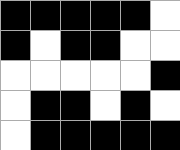[["black", "black", "black", "black", "black", "white"], ["black", "white", "black", "black", "white", "white"], ["white", "white", "white", "white", "white", "black"], ["white", "black", "black", "white", "black", "white"], ["white", "black", "black", "black", "black", "black"]]